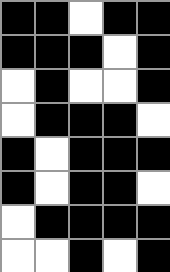[["black", "black", "white", "black", "black"], ["black", "black", "black", "white", "black"], ["white", "black", "white", "white", "black"], ["white", "black", "black", "black", "white"], ["black", "white", "black", "black", "black"], ["black", "white", "black", "black", "white"], ["white", "black", "black", "black", "black"], ["white", "white", "black", "white", "black"]]